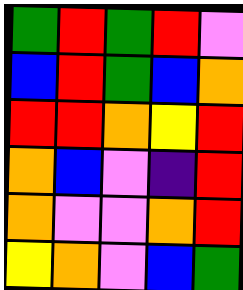[["green", "red", "green", "red", "violet"], ["blue", "red", "green", "blue", "orange"], ["red", "red", "orange", "yellow", "red"], ["orange", "blue", "violet", "indigo", "red"], ["orange", "violet", "violet", "orange", "red"], ["yellow", "orange", "violet", "blue", "green"]]